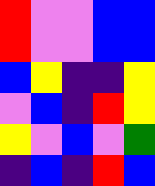[["red", "violet", "violet", "blue", "blue"], ["red", "violet", "violet", "blue", "blue"], ["blue", "yellow", "indigo", "indigo", "yellow"], ["violet", "blue", "indigo", "red", "yellow"], ["yellow", "violet", "blue", "violet", "green"], ["indigo", "blue", "indigo", "red", "blue"]]